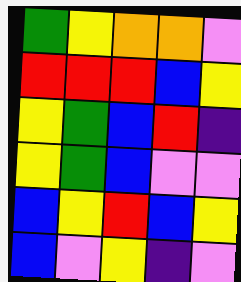[["green", "yellow", "orange", "orange", "violet"], ["red", "red", "red", "blue", "yellow"], ["yellow", "green", "blue", "red", "indigo"], ["yellow", "green", "blue", "violet", "violet"], ["blue", "yellow", "red", "blue", "yellow"], ["blue", "violet", "yellow", "indigo", "violet"]]